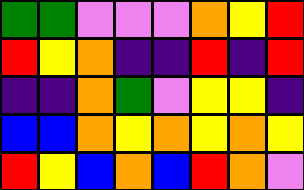[["green", "green", "violet", "violet", "violet", "orange", "yellow", "red"], ["red", "yellow", "orange", "indigo", "indigo", "red", "indigo", "red"], ["indigo", "indigo", "orange", "green", "violet", "yellow", "yellow", "indigo"], ["blue", "blue", "orange", "yellow", "orange", "yellow", "orange", "yellow"], ["red", "yellow", "blue", "orange", "blue", "red", "orange", "violet"]]